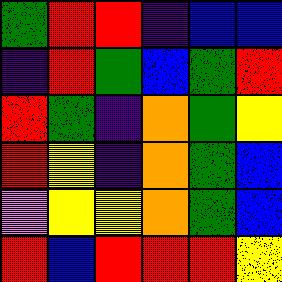[["green", "red", "red", "indigo", "blue", "blue"], ["indigo", "red", "green", "blue", "green", "red"], ["red", "green", "indigo", "orange", "green", "yellow"], ["red", "yellow", "indigo", "orange", "green", "blue"], ["violet", "yellow", "yellow", "orange", "green", "blue"], ["red", "blue", "red", "red", "red", "yellow"]]